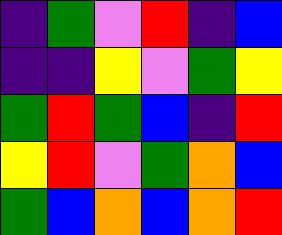[["indigo", "green", "violet", "red", "indigo", "blue"], ["indigo", "indigo", "yellow", "violet", "green", "yellow"], ["green", "red", "green", "blue", "indigo", "red"], ["yellow", "red", "violet", "green", "orange", "blue"], ["green", "blue", "orange", "blue", "orange", "red"]]